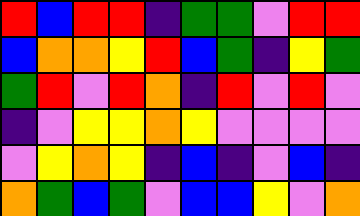[["red", "blue", "red", "red", "indigo", "green", "green", "violet", "red", "red"], ["blue", "orange", "orange", "yellow", "red", "blue", "green", "indigo", "yellow", "green"], ["green", "red", "violet", "red", "orange", "indigo", "red", "violet", "red", "violet"], ["indigo", "violet", "yellow", "yellow", "orange", "yellow", "violet", "violet", "violet", "violet"], ["violet", "yellow", "orange", "yellow", "indigo", "blue", "indigo", "violet", "blue", "indigo"], ["orange", "green", "blue", "green", "violet", "blue", "blue", "yellow", "violet", "orange"]]